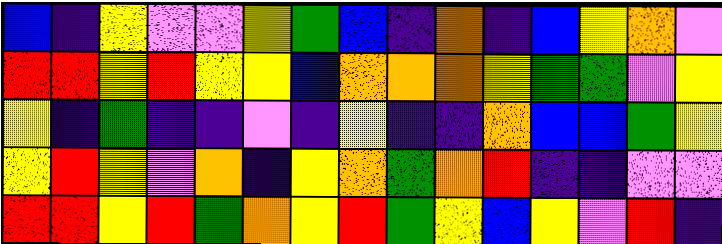[["blue", "indigo", "yellow", "violet", "violet", "yellow", "green", "blue", "indigo", "orange", "indigo", "blue", "yellow", "orange", "violet"], ["red", "red", "yellow", "red", "yellow", "yellow", "blue", "orange", "orange", "orange", "yellow", "green", "green", "violet", "yellow"], ["yellow", "indigo", "green", "indigo", "indigo", "violet", "indigo", "yellow", "indigo", "indigo", "orange", "blue", "blue", "green", "yellow"], ["yellow", "red", "yellow", "violet", "orange", "indigo", "yellow", "orange", "green", "orange", "red", "indigo", "indigo", "violet", "violet"], ["red", "red", "yellow", "red", "green", "orange", "yellow", "red", "green", "yellow", "blue", "yellow", "violet", "red", "indigo"]]